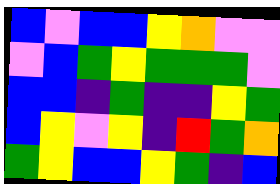[["blue", "violet", "blue", "blue", "yellow", "orange", "violet", "violet"], ["violet", "blue", "green", "yellow", "green", "green", "green", "violet"], ["blue", "blue", "indigo", "green", "indigo", "indigo", "yellow", "green"], ["blue", "yellow", "violet", "yellow", "indigo", "red", "green", "orange"], ["green", "yellow", "blue", "blue", "yellow", "green", "indigo", "blue"]]